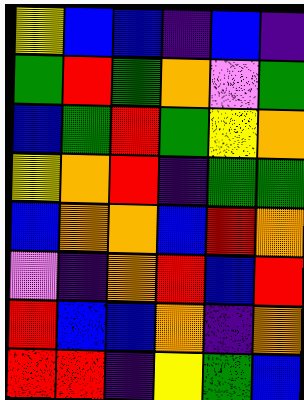[["yellow", "blue", "blue", "indigo", "blue", "indigo"], ["green", "red", "green", "orange", "violet", "green"], ["blue", "green", "red", "green", "yellow", "orange"], ["yellow", "orange", "red", "indigo", "green", "green"], ["blue", "orange", "orange", "blue", "red", "orange"], ["violet", "indigo", "orange", "red", "blue", "red"], ["red", "blue", "blue", "orange", "indigo", "orange"], ["red", "red", "indigo", "yellow", "green", "blue"]]